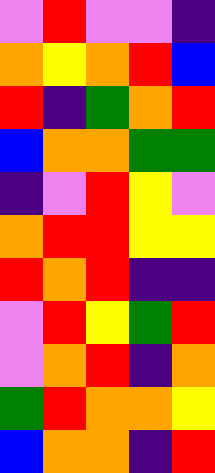[["violet", "red", "violet", "violet", "indigo"], ["orange", "yellow", "orange", "red", "blue"], ["red", "indigo", "green", "orange", "red"], ["blue", "orange", "orange", "green", "green"], ["indigo", "violet", "red", "yellow", "violet"], ["orange", "red", "red", "yellow", "yellow"], ["red", "orange", "red", "indigo", "indigo"], ["violet", "red", "yellow", "green", "red"], ["violet", "orange", "red", "indigo", "orange"], ["green", "red", "orange", "orange", "yellow"], ["blue", "orange", "orange", "indigo", "red"]]